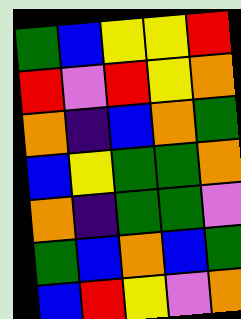[["green", "blue", "yellow", "yellow", "red"], ["red", "violet", "red", "yellow", "orange"], ["orange", "indigo", "blue", "orange", "green"], ["blue", "yellow", "green", "green", "orange"], ["orange", "indigo", "green", "green", "violet"], ["green", "blue", "orange", "blue", "green"], ["blue", "red", "yellow", "violet", "orange"]]